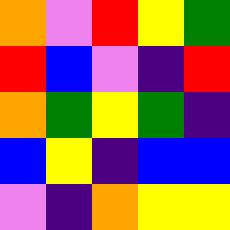[["orange", "violet", "red", "yellow", "green"], ["red", "blue", "violet", "indigo", "red"], ["orange", "green", "yellow", "green", "indigo"], ["blue", "yellow", "indigo", "blue", "blue"], ["violet", "indigo", "orange", "yellow", "yellow"]]